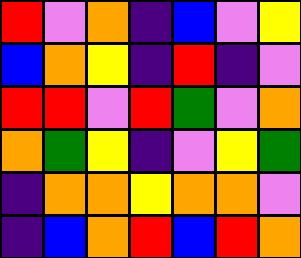[["red", "violet", "orange", "indigo", "blue", "violet", "yellow"], ["blue", "orange", "yellow", "indigo", "red", "indigo", "violet"], ["red", "red", "violet", "red", "green", "violet", "orange"], ["orange", "green", "yellow", "indigo", "violet", "yellow", "green"], ["indigo", "orange", "orange", "yellow", "orange", "orange", "violet"], ["indigo", "blue", "orange", "red", "blue", "red", "orange"]]